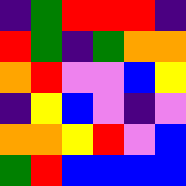[["indigo", "green", "red", "red", "red", "indigo"], ["red", "green", "indigo", "green", "orange", "orange"], ["orange", "red", "violet", "violet", "blue", "yellow"], ["indigo", "yellow", "blue", "violet", "indigo", "violet"], ["orange", "orange", "yellow", "red", "violet", "blue"], ["green", "red", "blue", "blue", "blue", "blue"]]